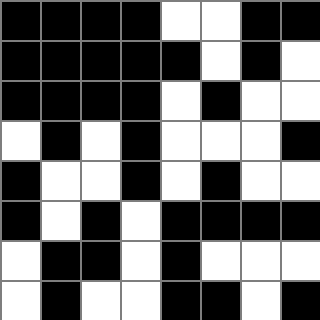[["black", "black", "black", "black", "white", "white", "black", "black"], ["black", "black", "black", "black", "black", "white", "black", "white"], ["black", "black", "black", "black", "white", "black", "white", "white"], ["white", "black", "white", "black", "white", "white", "white", "black"], ["black", "white", "white", "black", "white", "black", "white", "white"], ["black", "white", "black", "white", "black", "black", "black", "black"], ["white", "black", "black", "white", "black", "white", "white", "white"], ["white", "black", "white", "white", "black", "black", "white", "black"]]